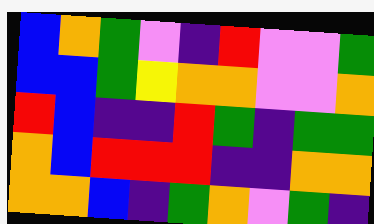[["blue", "orange", "green", "violet", "indigo", "red", "violet", "violet", "green"], ["blue", "blue", "green", "yellow", "orange", "orange", "violet", "violet", "orange"], ["red", "blue", "indigo", "indigo", "red", "green", "indigo", "green", "green"], ["orange", "blue", "red", "red", "red", "indigo", "indigo", "orange", "orange"], ["orange", "orange", "blue", "indigo", "green", "orange", "violet", "green", "indigo"]]